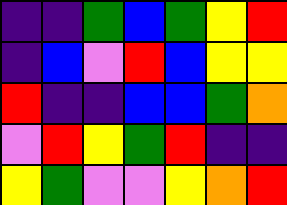[["indigo", "indigo", "green", "blue", "green", "yellow", "red"], ["indigo", "blue", "violet", "red", "blue", "yellow", "yellow"], ["red", "indigo", "indigo", "blue", "blue", "green", "orange"], ["violet", "red", "yellow", "green", "red", "indigo", "indigo"], ["yellow", "green", "violet", "violet", "yellow", "orange", "red"]]